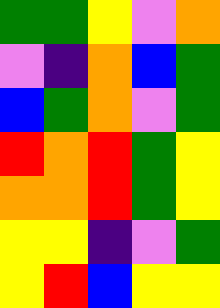[["green", "green", "yellow", "violet", "orange"], ["violet", "indigo", "orange", "blue", "green"], ["blue", "green", "orange", "violet", "green"], ["red", "orange", "red", "green", "yellow"], ["orange", "orange", "red", "green", "yellow"], ["yellow", "yellow", "indigo", "violet", "green"], ["yellow", "red", "blue", "yellow", "yellow"]]